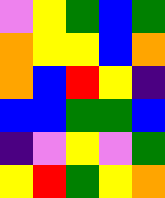[["violet", "yellow", "green", "blue", "green"], ["orange", "yellow", "yellow", "blue", "orange"], ["orange", "blue", "red", "yellow", "indigo"], ["blue", "blue", "green", "green", "blue"], ["indigo", "violet", "yellow", "violet", "green"], ["yellow", "red", "green", "yellow", "orange"]]